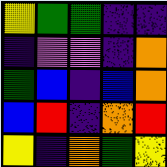[["yellow", "green", "green", "indigo", "indigo"], ["indigo", "violet", "violet", "indigo", "orange"], ["green", "blue", "indigo", "blue", "orange"], ["blue", "red", "indigo", "orange", "red"], ["yellow", "indigo", "orange", "green", "yellow"]]